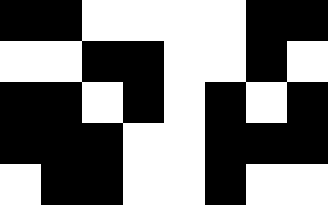[["black", "black", "white", "white", "white", "white", "black", "black"], ["white", "white", "black", "black", "white", "white", "black", "white"], ["black", "black", "white", "black", "white", "black", "white", "black"], ["black", "black", "black", "white", "white", "black", "black", "black"], ["white", "black", "black", "white", "white", "black", "white", "white"]]